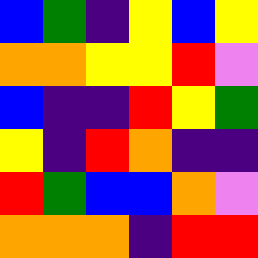[["blue", "green", "indigo", "yellow", "blue", "yellow"], ["orange", "orange", "yellow", "yellow", "red", "violet"], ["blue", "indigo", "indigo", "red", "yellow", "green"], ["yellow", "indigo", "red", "orange", "indigo", "indigo"], ["red", "green", "blue", "blue", "orange", "violet"], ["orange", "orange", "orange", "indigo", "red", "red"]]